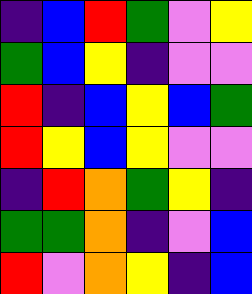[["indigo", "blue", "red", "green", "violet", "yellow"], ["green", "blue", "yellow", "indigo", "violet", "violet"], ["red", "indigo", "blue", "yellow", "blue", "green"], ["red", "yellow", "blue", "yellow", "violet", "violet"], ["indigo", "red", "orange", "green", "yellow", "indigo"], ["green", "green", "orange", "indigo", "violet", "blue"], ["red", "violet", "orange", "yellow", "indigo", "blue"]]